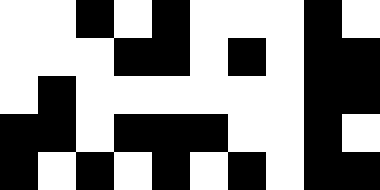[["white", "white", "black", "white", "black", "white", "white", "white", "black", "white"], ["white", "white", "white", "black", "black", "white", "black", "white", "black", "black"], ["white", "black", "white", "white", "white", "white", "white", "white", "black", "black"], ["black", "black", "white", "black", "black", "black", "white", "white", "black", "white"], ["black", "white", "black", "white", "black", "white", "black", "white", "black", "black"]]